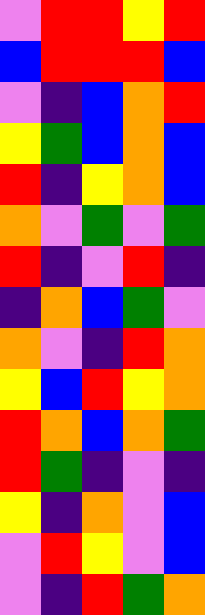[["violet", "red", "red", "yellow", "red"], ["blue", "red", "red", "red", "blue"], ["violet", "indigo", "blue", "orange", "red"], ["yellow", "green", "blue", "orange", "blue"], ["red", "indigo", "yellow", "orange", "blue"], ["orange", "violet", "green", "violet", "green"], ["red", "indigo", "violet", "red", "indigo"], ["indigo", "orange", "blue", "green", "violet"], ["orange", "violet", "indigo", "red", "orange"], ["yellow", "blue", "red", "yellow", "orange"], ["red", "orange", "blue", "orange", "green"], ["red", "green", "indigo", "violet", "indigo"], ["yellow", "indigo", "orange", "violet", "blue"], ["violet", "red", "yellow", "violet", "blue"], ["violet", "indigo", "red", "green", "orange"]]